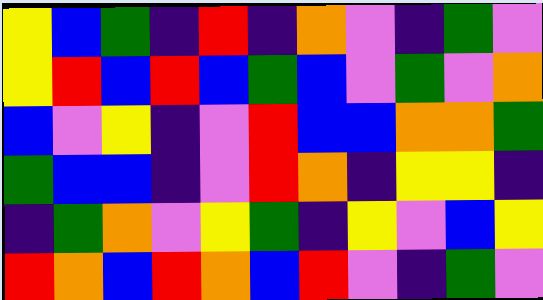[["yellow", "blue", "green", "indigo", "red", "indigo", "orange", "violet", "indigo", "green", "violet"], ["yellow", "red", "blue", "red", "blue", "green", "blue", "violet", "green", "violet", "orange"], ["blue", "violet", "yellow", "indigo", "violet", "red", "blue", "blue", "orange", "orange", "green"], ["green", "blue", "blue", "indigo", "violet", "red", "orange", "indigo", "yellow", "yellow", "indigo"], ["indigo", "green", "orange", "violet", "yellow", "green", "indigo", "yellow", "violet", "blue", "yellow"], ["red", "orange", "blue", "red", "orange", "blue", "red", "violet", "indigo", "green", "violet"]]